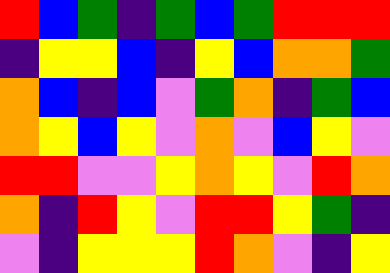[["red", "blue", "green", "indigo", "green", "blue", "green", "red", "red", "red"], ["indigo", "yellow", "yellow", "blue", "indigo", "yellow", "blue", "orange", "orange", "green"], ["orange", "blue", "indigo", "blue", "violet", "green", "orange", "indigo", "green", "blue"], ["orange", "yellow", "blue", "yellow", "violet", "orange", "violet", "blue", "yellow", "violet"], ["red", "red", "violet", "violet", "yellow", "orange", "yellow", "violet", "red", "orange"], ["orange", "indigo", "red", "yellow", "violet", "red", "red", "yellow", "green", "indigo"], ["violet", "indigo", "yellow", "yellow", "yellow", "red", "orange", "violet", "indigo", "yellow"]]